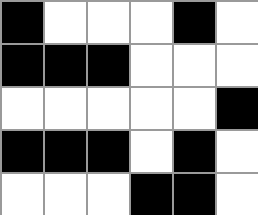[["black", "white", "white", "white", "black", "white"], ["black", "black", "black", "white", "white", "white"], ["white", "white", "white", "white", "white", "black"], ["black", "black", "black", "white", "black", "white"], ["white", "white", "white", "black", "black", "white"]]